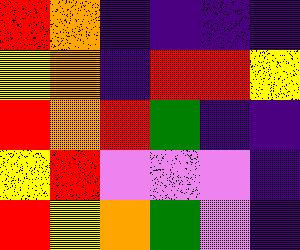[["red", "orange", "indigo", "indigo", "indigo", "indigo"], ["yellow", "orange", "indigo", "red", "red", "yellow"], ["red", "orange", "red", "green", "indigo", "indigo"], ["yellow", "red", "violet", "violet", "violet", "indigo"], ["red", "yellow", "orange", "green", "violet", "indigo"]]